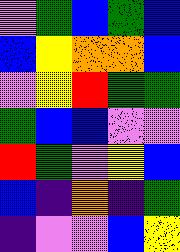[["violet", "green", "blue", "green", "blue"], ["blue", "yellow", "orange", "orange", "blue"], ["violet", "yellow", "red", "green", "green"], ["green", "blue", "blue", "violet", "violet"], ["red", "green", "violet", "yellow", "blue"], ["blue", "indigo", "orange", "indigo", "green"], ["indigo", "violet", "violet", "blue", "yellow"]]